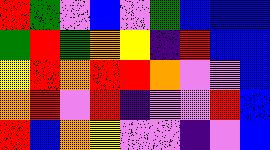[["red", "green", "violet", "blue", "violet", "green", "blue", "blue", "blue"], ["green", "red", "green", "orange", "yellow", "indigo", "red", "blue", "blue"], ["yellow", "red", "orange", "red", "red", "orange", "violet", "violet", "blue"], ["orange", "red", "violet", "red", "indigo", "violet", "violet", "red", "blue"], ["red", "blue", "orange", "yellow", "violet", "violet", "indigo", "violet", "blue"]]